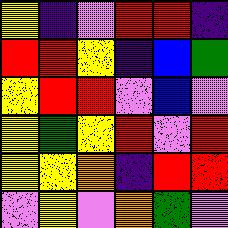[["yellow", "indigo", "violet", "red", "red", "indigo"], ["red", "red", "yellow", "indigo", "blue", "green"], ["yellow", "red", "red", "violet", "blue", "violet"], ["yellow", "green", "yellow", "red", "violet", "red"], ["yellow", "yellow", "orange", "indigo", "red", "red"], ["violet", "yellow", "violet", "orange", "green", "violet"]]